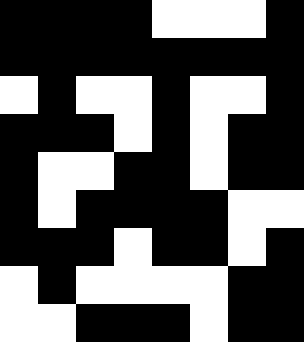[["black", "black", "black", "black", "white", "white", "white", "black"], ["black", "black", "black", "black", "black", "black", "black", "black"], ["white", "black", "white", "white", "black", "white", "white", "black"], ["black", "black", "black", "white", "black", "white", "black", "black"], ["black", "white", "white", "black", "black", "white", "black", "black"], ["black", "white", "black", "black", "black", "black", "white", "white"], ["black", "black", "black", "white", "black", "black", "white", "black"], ["white", "black", "white", "white", "white", "white", "black", "black"], ["white", "white", "black", "black", "black", "white", "black", "black"]]